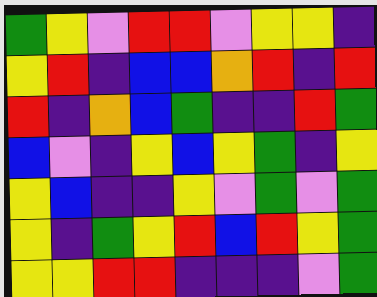[["green", "yellow", "violet", "red", "red", "violet", "yellow", "yellow", "indigo"], ["yellow", "red", "indigo", "blue", "blue", "orange", "red", "indigo", "red"], ["red", "indigo", "orange", "blue", "green", "indigo", "indigo", "red", "green"], ["blue", "violet", "indigo", "yellow", "blue", "yellow", "green", "indigo", "yellow"], ["yellow", "blue", "indigo", "indigo", "yellow", "violet", "green", "violet", "green"], ["yellow", "indigo", "green", "yellow", "red", "blue", "red", "yellow", "green"], ["yellow", "yellow", "red", "red", "indigo", "indigo", "indigo", "violet", "green"]]